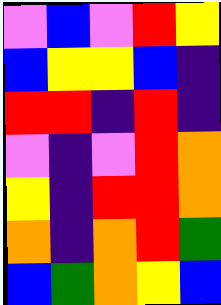[["violet", "blue", "violet", "red", "yellow"], ["blue", "yellow", "yellow", "blue", "indigo"], ["red", "red", "indigo", "red", "indigo"], ["violet", "indigo", "violet", "red", "orange"], ["yellow", "indigo", "red", "red", "orange"], ["orange", "indigo", "orange", "red", "green"], ["blue", "green", "orange", "yellow", "blue"]]